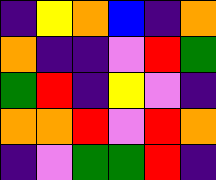[["indigo", "yellow", "orange", "blue", "indigo", "orange"], ["orange", "indigo", "indigo", "violet", "red", "green"], ["green", "red", "indigo", "yellow", "violet", "indigo"], ["orange", "orange", "red", "violet", "red", "orange"], ["indigo", "violet", "green", "green", "red", "indigo"]]